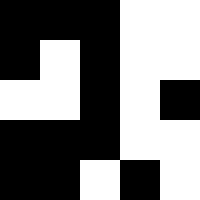[["black", "black", "black", "white", "white"], ["black", "white", "black", "white", "white"], ["white", "white", "black", "white", "black"], ["black", "black", "black", "white", "white"], ["black", "black", "white", "black", "white"]]